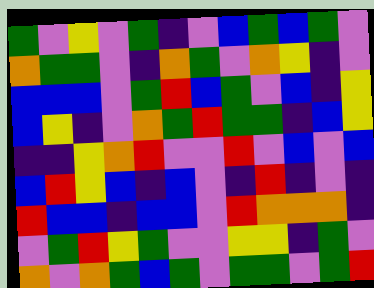[["green", "violet", "yellow", "violet", "green", "indigo", "violet", "blue", "green", "blue", "green", "violet"], ["orange", "green", "green", "violet", "indigo", "orange", "green", "violet", "orange", "yellow", "indigo", "violet"], ["blue", "blue", "blue", "violet", "green", "red", "blue", "green", "violet", "blue", "indigo", "yellow"], ["blue", "yellow", "indigo", "violet", "orange", "green", "red", "green", "green", "indigo", "blue", "yellow"], ["indigo", "indigo", "yellow", "orange", "red", "violet", "violet", "red", "violet", "blue", "violet", "blue"], ["blue", "red", "yellow", "blue", "indigo", "blue", "violet", "indigo", "red", "indigo", "violet", "indigo"], ["red", "blue", "blue", "indigo", "blue", "blue", "violet", "red", "orange", "orange", "orange", "indigo"], ["violet", "green", "red", "yellow", "green", "violet", "violet", "yellow", "yellow", "indigo", "green", "violet"], ["orange", "violet", "orange", "green", "blue", "green", "violet", "green", "green", "violet", "green", "red"]]